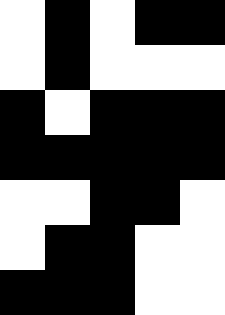[["white", "black", "white", "black", "black"], ["white", "black", "white", "white", "white"], ["black", "white", "black", "black", "black"], ["black", "black", "black", "black", "black"], ["white", "white", "black", "black", "white"], ["white", "black", "black", "white", "white"], ["black", "black", "black", "white", "white"]]